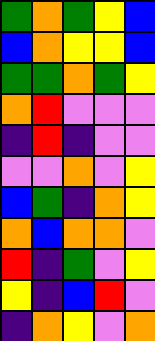[["green", "orange", "green", "yellow", "blue"], ["blue", "orange", "yellow", "yellow", "blue"], ["green", "green", "orange", "green", "yellow"], ["orange", "red", "violet", "violet", "violet"], ["indigo", "red", "indigo", "violet", "violet"], ["violet", "violet", "orange", "violet", "yellow"], ["blue", "green", "indigo", "orange", "yellow"], ["orange", "blue", "orange", "orange", "violet"], ["red", "indigo", "green", "violet", "yellow"], ["yellow", "indigo", "blue", "red", "violet"], ["indigo", "orange", "yellow", "violet", "orange"]]